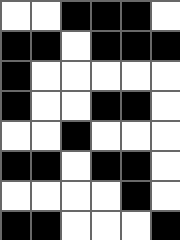[["white", "white", "black", "black", "black", "white"], ["black", "black", "white", "black", "black", "black"], ["black", "white", "white", "white", "white", "white"], ["black", "white", "white", "black", "black", "white"], ["white", "white", "black", "white", "white", "white"], ["black", "black", "white", "black", "black", "white"], ["white", "white", "white", "white", "black", "white"], ["black", "black", "white", "white", "white", "black"]]